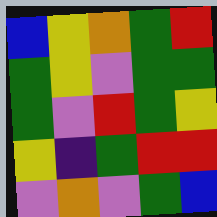[["blue", "yellow", "orange", "green", "red"], ["green", "yellow", "violet", "green", "green"], ["green", "violet", "red", "green", "yellow"], ["yellow", "indigo", "green", "red", "red"], ["violet", "orange", "violet", "green", "blue"]]